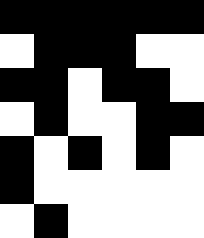[["black", "black", "black", "black", "black", "black"], ["white", "black", "black", "black", "white", "white"], ["black", "black", "white", "black", "black", "white"], ["white", "black", "white", "white", "black", "black"], ["black", "white", "black", "white", "black", "white"], ["black", "white", "white", "white", "white", "white"], ["white", "black", "white", "white", "white", "white"]]